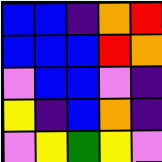[["blue", "blue", "indigo", "orange", "red"], ["blue", "blue", "blue", "red", "orange"], ["violet", "blue", "blue", "violet", "indigo"], ["yellow", "indigo", "blue", "orange", "indigo"], ["violet", "yellow", "green", "yellow", "violet"]]